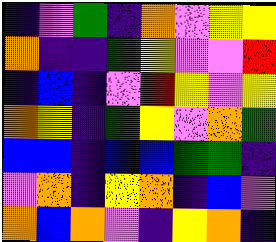[["indigo", "violet", "green", "indigo", "orange", "violet", "yellow", "yellow"], ["orange", "indigo", "indigo", "green", "yellow", "violet", "violet", "red"], ["indigo", "blue", "indigo", "violet", "red", "yellow", "violet", "yellow"], ["orange", "yellow", "indigo", "green", "yellow", "violet", "orange", "green"], ["blue", "blue", "indigo", "blue", "blue", "green", "green", "indigo"], ["violet", "orange", "indigo", "yellow", "orange", "indigo", "blue", "violet"], ["orange", "blue", "orange", "violet", "indigo", "yellow", "orange", "indigo"]]